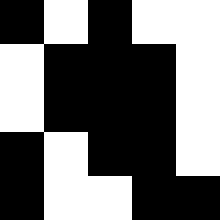[["black", "white", "black", "white", "white"], ["white", "black", "black", "black", "white"], ["white", "black", "black", "black", "white"], ["black", "white", "black", "black", "white"], ["black", "white", "white", "black", "black"]]